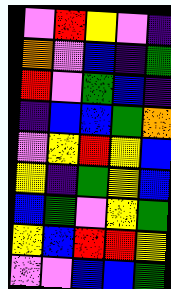[["violet", "red", "yellow", "violet", "indigo"], ["orange", "violet", "blue", "indigo", "green"], ["red", "violet", "green", "blue", "indigo"], ["indigo", "blue", "blue", "green", "orange"], ["violet", "yellow", "red", "yellow", "blue"], ["yellow", "indigo", "green", "yellow", "blue"], ["blue", "green", "violet", "yellow", "green"], ["yellow", "blue", "red", "red", "yellow"], ["violet", "violet", "blue", "blue", "green"]]